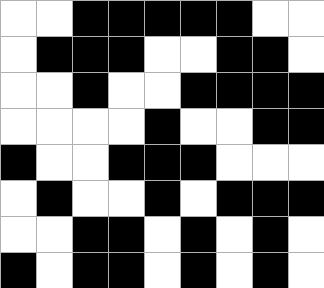[["white", "white", "black", "black", "black", "black", "black", "white", "white"], ["white", "black", "black", "black", "white", "white", "black", "black", "white"], ["white", "white", "black", "white", "white", "black", "black", "black", "black"], ["white", "white", "white", "white", "black", "white", "white", "black", "black"], ["black", "white", "white", "black", "black", "black", "white", "white", "white"], ["white", "black", "white", "white", "black", "white", "black", "black", "black"], ["white", "white", "black", "black", "white", "black", "white", "black", "white"], ["black", "white", "black", "black", "white", "black", "white", "black", "white"]]